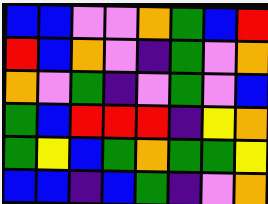[["blue", "blue", "violet", "violet", "orange", "green", "blue", "red"], ["red", "blue", "orange", "violet", "indigo", "green", "violet", "orange"], ["orange", "violet", "green", "indigo", "violet", "green", "violet", "blue"], ["green", "blue", "red", "red", "red", "indigo", "yellow", "orange"], ["green", "yellow", "blue", "green", "orange", "green", "green", "yellow"], ["blue", "blue", "indigo", "blue", "green", "indigo", "violet", "orange"]]